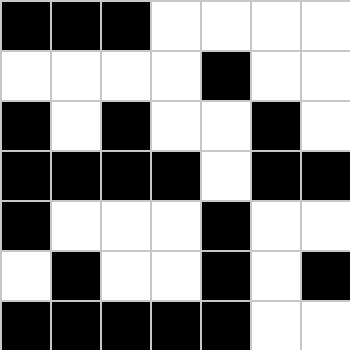[["black", "black", "black", "white", "white", "white", "white"], ["white", "white", "white", "white", "black", "white", "white"], ["black", "white", "black", "white", "white", "black", "white"], ["black", "black", "black", "black", "white", "black", "black"], ["black", "white", "white", "white", "black", "white", "white"], ["white", "black", "white", "white", "black", "white", "black"], ["black", "black", "black", "black", "black", "white", "white"]]